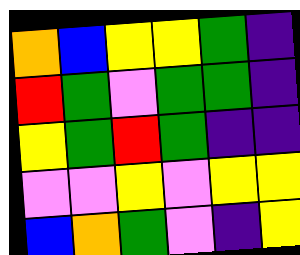[["orange", "blue", "yellow", "yellow", "green", "indigo"], ["red", "green", "violet", "green", "green", "indigo"], ["yellow", "green", "red", "green", "indigo", "indigo"], ["violet", "violet", "yellow", "violet", "yellow", "yellow"], ["blue", "orange", "green", "violet", "indigo", "yellow"]]